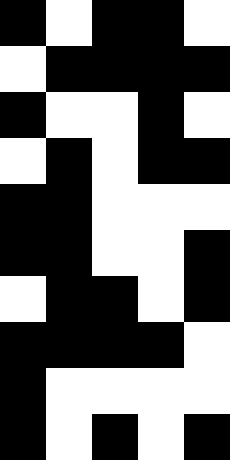[["black", "white", "black", "black", "white"], ["white", "black", "black", "black", "black"], ["black", "white", "white", "black", "white"], ["white", "black", "white", "black", "black"], ["black", "black", "white", "white", "white"], ["black", "black", "white", "white", "black"], ["white", "black", "black", "white", "black"], ["black", "black", "black", "black", "white"], ["black", "white", "white", "white", "white"], ["black", "white", "black", "white", "black"]]